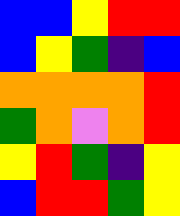[["blue", "blue", "yellow", "red", "red"], ["blue", "yellow", "green", "indigo", "blue"], ["orange", "orange", "orange", "orange", "red"], ["green", "orange", "violet", "orange", "red"], ["yellow", "red", "green", "indigo", "yellow"], ["blue", "red", "red", "green", "yellow"]]